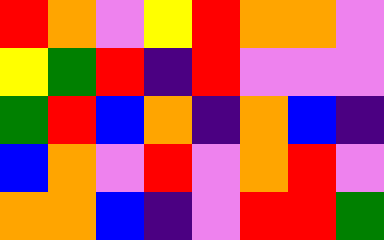[["red", "orange", "violet", "yellow", "red", "orange", "orange", "violet"], ["yellow", "green", "red", "indigo", "red", "violet", "violet", "violet"], ["green", "red", "blue", "orange", "indigo", "orange", "blue", "indigo"], ["blue", "orange", "violet", "red", "violet", "orange", "red", "violet"], ["orange", "orange", "blue", "indigo", "violet", "red", "red", "green"]]